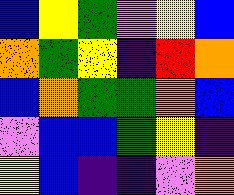[["blue", "yellow", "green", "violet", "yellow", "blue"], ["orange", "green", "yellow", "indigo", "red", "orange"], ["blue", "orange", "green", "green", "orange", "blue"], ["violet", "blue", "blue", "green", "yellow", "indigo"], ["yellow", "blue", "indigo", "indigo", "violet", "orange"]]